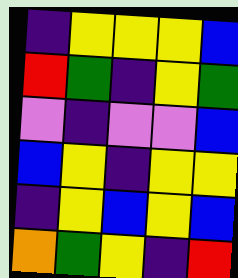[["indigo", "yellow", "yellow", "yellow", "blue"], ["red", "green", "indigo", "yellow", "green"], ["violet", "indigo", "violet", "violet", "blue"], ["blue", "yellow", "indigo", "yellow", "yellow"], ["indigo", "yellow", "blue", "yellow", "blue"], ["orange", "green", "yellow", "indigo", "red"]]